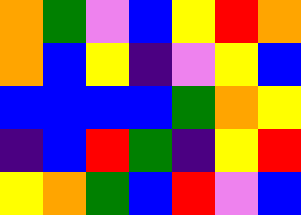[["orange", "green", "violet", "blue", "yellow", "red", "orange"], ["orange", "blue", "yellow", "indigo", "violet", "yellow", "blue"], ["blue", "blue", "blue", "blue", "green", "orange", "yellow"], ["indigo", "blue", "red", "green", "indigo", "yellow", "red"], ["yellow", "orange", "green", "blue", "red", "violet", "blue"]]